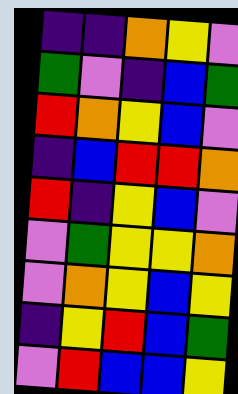[["indigo", "indigo", "orange", "yellow", "violet"], ["green", "violet", "indigo", "blue", "green"], ["red", "orange", "yellow", "blue", "violet"], ["indigo", "blue", "red", "red", "orange"], ["red", "indigo", "yellow", "blue", "violet"], ["violet", "green", "yellow", "yellow", "orange"], ["violet", "orange", "yellow", "blue", "yellow"], ["indigo", "yellow", "red", "blue", "green"], ["violet", "red", "blue", "blue", "yellow"]]